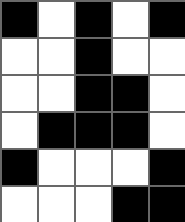[["black", "white", "black", "white", "black"], ["white", "white", "black", "white", "white"], ["white", "white", "black", "black", "white"], ["white", "black", "black", "black", "white"], ["black", "white", "white", "white", "black"], ["white", "white", "white", "black", "black"]]